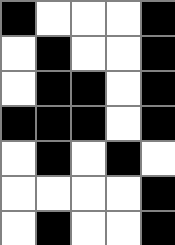[["black", "white", "white", "white", "black"], ["white", "black", "white", "white", "black"], ["white", "black", "black", "white", "black"], ["black", "black", "black", "white", "black"], ["white", "black", "white", "black", "white"], ["white", "white", "white", "white", "black"], ["white", "black", "white", "white", "black"]]